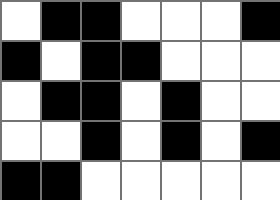[["white", "black", "black", "white", "white", "white", "black"], ["black", "white", "black", "black", "white", "white", "white"], ["white", "black", "black", "white", "black", "white", "white"], ["white", "white", "black", "white", "black", "white", "black"], ["black", "black", "white", "white", "white", "white", "white"]]